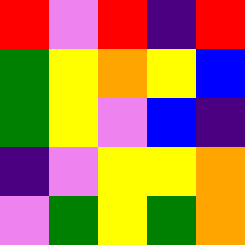[["red", "violet", "red", "indigo", "red"], ["green", "yellow", "orange", "yellow", "blue"], ["green", "yellow", "violet", "blue", "indigo"], ["indigo", "violet", "yellow", "yellow", "orange"], ["violet", "green", "yellow", "green", "orange"]]